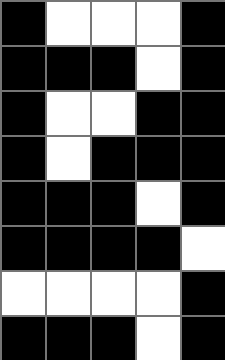[["black", "white", "white", "white", "black"], ["black", "black", "black", "white", "black"], ["black", "white", "white", "black", "black"], ["black", "white", "black", "black", "black"], ["black", "black", "black", "white", "black"], ["black", "black", "black", "black", "white"], ["white", "white", "white", "white", "black"], ["black", "black", "black", "white", "black"]]